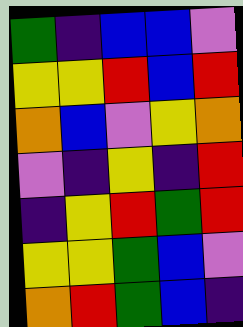[["green", "indigo", "blue", "blue", "violet"], ["yellow", "yellow", "red", "blue", "red"], ["orange", "blue", "violet", "yellow", "orange"], ["violet", "indigo", "yellow", "indigo", "red"], ["indigo", "yellow", "red", "green", "red"], ["yellow", "yellow", "green", "blue", "violet"], ["orange", "red", "green", "blue", "indigo"]]